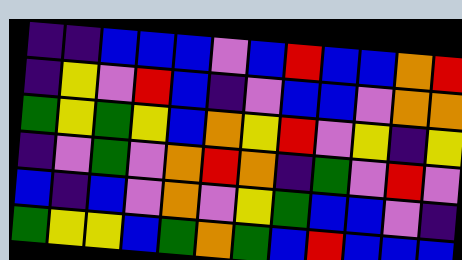[["indigo", "indigo", "blue", "blue", "blue", "violet", "blue", "red", "blue", "blue", "orange", "red"], ["indigo", "yellow", "violet", "red", "blue", "indigo", "violet", "blue", "blue", "violet", "orange", "orange"], ["green", "yellow", "green", "yellow", "blue", "orange", "yellow", "red", "violet", "yellow", "indigo", "yellow"], ["indigo", "violet", "green", "violet", "orange", "red", "orange", "indigo", "green", "violet", "red", "violet"], ["blue", "indigo", "blue", "violet", "orange", "violet", "yellow", "green", "blue", "blue", "violet", "indigo"], ["green", "yellow", "yellow", "blue", "green", "orange", "green", "blue", "red", "blue", "blue", "blue"]]